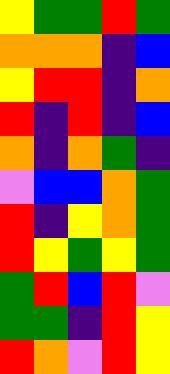[["yellow", "green", "green", "red", "green"], ["orange", "orange", "orange", "indigo", "blue"], ["yellow", "red", "red", "indigo", "orange"], ["red", "indigo", "red", "indigo", "blue"], ["orange", "indigo", "orange", "green", "indigo"], ["violet", "blue", "blue", "orange", "green"], ["red", "indigo", "yellow", "orange", "green"], ["red", "yellow", "green", "yellow", "green"], ["green", "red", "blue", "red", "violet"], ["green", "green", "indigo", "red", "yellow"], ["red", "orange", "violet", "red", "yellow"]]